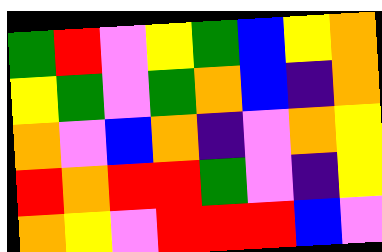[["green", "red", "violet", "yellow", "green", "blue", "yellow", "orange"], ["yellow", "green", "violet", "green", "orange", "blue", "indigo", "orange"], ["orange", "violet", "blue", "orange", "indigo", "violet", "orange", "yellow"], ["red", "orange", "red", "red", "green", "violet", "indigo", "yellow"], ["orange", "yellow", "violet", "red", "red", "red", "blue", "violet"]]